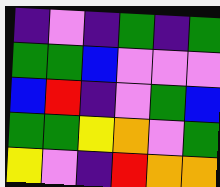[["indigo", "violet", "indigo", "green", "indigo", "green"], ["green", "green", "blue", "violet", "violet", "violet"], ["blue", "red", "indigo", "violet", "green", "blue"], ["green", "green", "yellow", "orange", "violet", "green"], ["yellow", "violet", "indigo", "red", "orange", "orange"]]